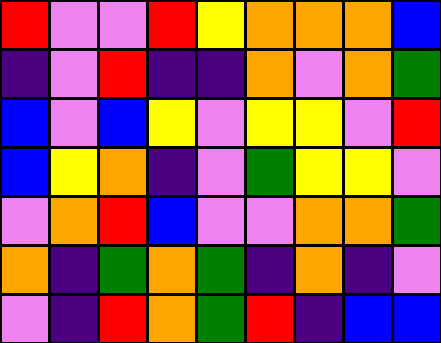[["red", "violet", "violet", "red", "yellow", "orange", "orange", "orange", "blue"], ["indigo", "violet", "red", "indigo", "indigo", "orange", "violet", "orange", "green"], ["blue", "violet", "blue", "yellow", "violet", "yellow", "yellow", "violet", "red"], ["blue", "yellow", "orange", "indigo", "violet", "green", "yellow", "yellow", "violet"], ["violet", "orange", "red", "blue", "violet", "violet", "orange", "orange", "green"], ["orange", "indigo", "green", "orange", "green", "indigo", "orange", "indigo", "violet"], ["violet", "indigo", "red", "orange", "green", "red", "indigo", "blue", "blue"]]